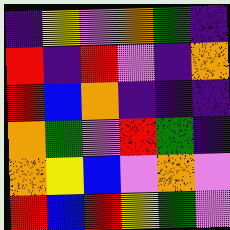[["indigo", "yellow", "violet", "orange", "green", "indigo"], ["red", "indigo", "red", "violet", "indigo", "orange"], ["red", "blue", "orange", "indigo", "indigo", "indigo"], ["orange", "green", "violet", "red", "green", "indigo"], ["orange", "yellow", "blue", "violet", "orange", "violet"], ["red", "blue", "red", "yellow", "green", "violet"]]